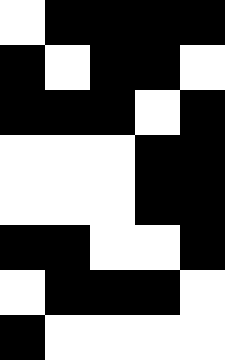[["white", "black", "black", "black", "black"], ["black", "white", "black", "black", "white"], ["black", "black", "black", "white", "black"], ["white", "white", "white", "black", "black"], ["white", "white", "white", "black", "black"], ["black", "black", "white", "white", "black"], ["white", "black", "black", "black", "white"], ["black", "white", "white", "white", "white"]]